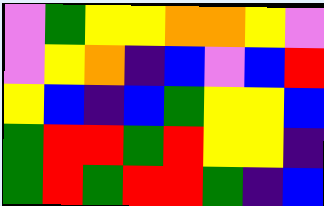[["violet", "green", "yellow", "yellow", "orange", "orange", "yellow", "violet"], ["violet", "yellow", "orange", "indigo", "blue", "violet", "blue", "red"], ["yellow", "blue", "indigo", "blue", "green", "yellow", "yellow", "blue"], ["green", "red", "red", "green", "red", "yellow", "yellow", "indigo"], ["green", "red", "green", "red", "red", "green", "indigo", "blue"]]